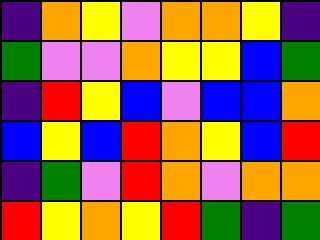[["indigo", "orange", "yellow", "violet", "orange", "orange", "yellow", "indigo"], ["green", "violet", "violet", "orange", "yellow", "yellow", "blue", "green"], ["indigo", "red", "yellow", "blue", "violet", "blue", "blue", "orange"], ["blue", "yellow", "blue", "red", "orange", "yellow", "blue", "red"], ["indigo", "green", "violet", "red", "orange", "violet", "orange", "orange"], ["red", "yellow", "orange", "yellow", "red", "green", "indigo", "green"]]